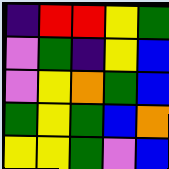[["indigo", "red", "red", "yellow", "green"], ["violet", "green", "indigo", "yellow", "blue"], ["violet", "yellow", "orange", "green", "blue"], ["green", "yellow", "green", "blue", "orange"], ["yellow", "yellow", "green", "violet", "blue"]]